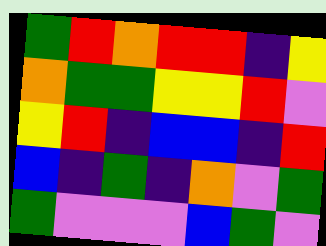[["green", "red", "orange", "red", "red", "indigo", "yellow"], ["orange", "green", "green", "yellow", "yellow", "red", "violet"], ["yellow", "red", "indigo", "blue", "blue", "indigo", "red"], ["blue", "indigo", "green", "indigo", "orange", "violet", "green"], ["green", "violet", "violet", "violet", "blue", "green", "violet"]]